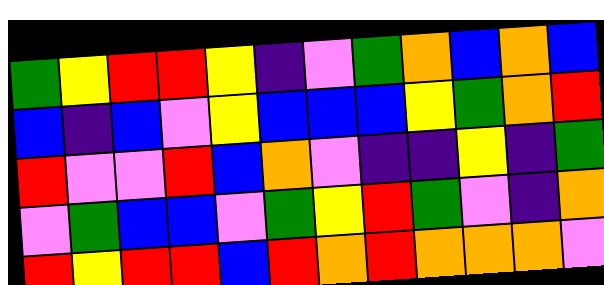[["green", "yellow", "red", "red", "yellow", "indigo", "violet", "green", "orange", "blue", "orange", "blue"], ["blue", "indigo", "blue", "violet", "yellow", "blue", "blue", "blue", "yellow", "green", "orange", "red"], ["red", "violet", "violet", "red", "blue", "orange", "violet", "indigo", "indigo", "yellow", "indigo", "green"], ["violet", "green", "blue", "blue", "violet", "green", "yellow", "red", "green", "violet", "indigo", "orange"], ["red", "yellow", "red", "red", "blue", "red", "orange", "red", "orange", "orange", "orange", "violet"]]